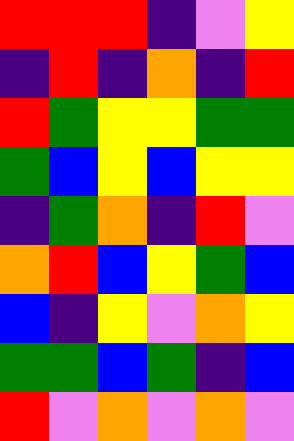[["red", "red", "red", "indigo", "violet", "yellow"], ["indigo", "red", "indigo", "orange", "indigo", "red"], ["red", "green", "yellow", "yellow", "green", "green"], ["green", "blue", "yellow", "blue", "yellow", "yellow"], ["indigo", "green", "orange", "indigo", "red", "violet"], ["orange", "red", "blue", "yellow", "green", "blue"], ["blue", "indigo", "yellow", "violet", "orange", "yellow"], ["green", "green", "blue", "green", "indigo", "blue"], ["red", "violet", "orange", "violet", "orange", "violet"]]